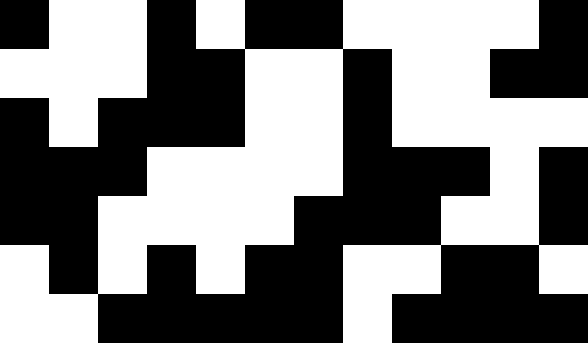[["black", "white", "white", "black", "white", "black", "black", "white", "white", "white", "white", "black"], ["white", "white", "white", "black", "black", "white", "white", "black", "white", "white", "black", "black"], ["black", "white", "black", "black", "black", "white", "white", "black", "white", "white", "white", "white"], ["black", "black", "black", "white", "white", "white", "white", "black", "black", "black", "white", "black"], ["black", "black", "white", "white", "white", "white", "black", "black", "black", "white", "white", "black"], ["white", "black", "white", "black", "white", "black", "black", "white", "white", "black", "black", "white"], ["white", "white", "black", "black", "black", "black", "black", "white", "black", "black", "black", "black"]]